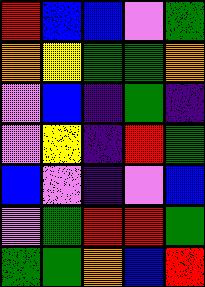[["red", "blue", "blue", "violet", "green"], ["orange", "yellow", "green", "green", "orange"], ["violet", "blue", "indigo", "green", "indigo"], ["violet", "yellow", "indigo", "red", "green"], ["blue", "violet", "indigo", "violet", "blue"], ["violet", "green", "red", "red", "green"], ["green", "green", "orange", "blue", "red"]]